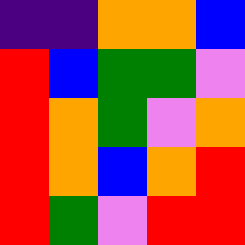[["indigo", "indigo", "orange", "orange", "blue"], ["red", "blue", "green", "green", "violet"], ["red", "orange", "green", "violet", "orange"], ["red", "orange", "blue", "orange", "red"], ["red", "green", "violet", "red", "red"]]